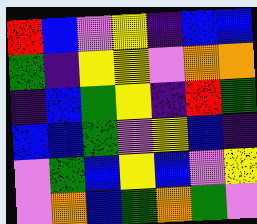[["red", "blue", "violet", "yellow", "indigo", "blue", "blue"], ["green", "indigo", "yellow", "yellow", "violet", "orange", "orange"], ["indigo", "blue", "green", "yellow", "indigo", "red", "green"], ["blue", "blue", "green", "violet", "yellow", "blue", "indigo"], ["violet", "green", "blue", "yellow", "blue", "violet", "yellow"], ["violet", "orange", "blue", "green", "orange", "green", "violet"]]